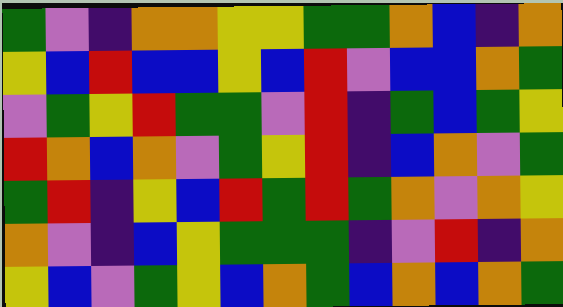[["green", "violet", "indigo", "orange", "orange", "yellow", "yellow", "green", "green", "orange", "blue", "indigo", "orange"], ["yellow", "blue", "red", "blue", "blue", "yellow", "blue", "red", "violet", "blue", "blue", "orange", "green"], ["violet", "green", "yellow", "red", "green", "green", "violet", "red", "indigo", "green", "blue", "green", "yellow"], ["red", "orange", "blue", "orange", "violet", "green", "yellow", "red", "indigo", "blue", "orange", "violet", "green"], ["green", "red", "indigo", "yellow", "blue", "red", "green", "red", "green", "orange", "violet", "orange", "yellow"], ["orange", "violet", "indigo", "blue", "yellow", "green", "green", "green", "indigo", "violet", "red", "indigo", "orange"], ["yellow", "blue", "violet", "green", "yellow", "blue", "orange", "green", "blue", "orange", "blue", "orange", "green"]]